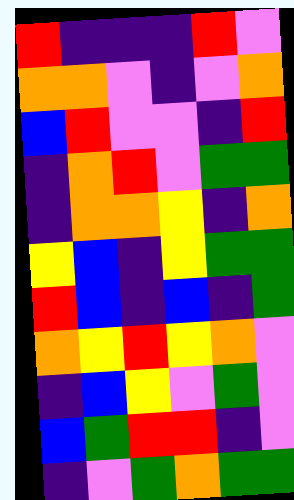[["red", "indigo", "indigo", "indigo", "red", "violet"], ["orange", "orange", "violet", "indigo", "violet", "orange"], ["blue", "red", "violet", "violet", "indigo", "red"], ["indigo", "orange", "red", "violet", "green", "green"], ["indigo", "orange", "orange", "yellow", "indigo", "orange"], ["yellow", "blue", "indigo", "yellow", "green", "green"], ["red", "blue", "indigo", "blue", "indigo", "green"], ["orange", "yellow", "red", "yellow", "orange", "violet"], ["indigo", "blue", "yellow", "violet", "green", "violet"], ["blue", "green", "red", "red", "indigo", "violet"], ["indigo", "violet", "green", "orange", "green", "green"]]